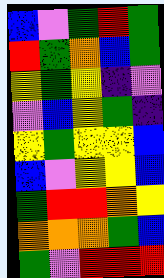[["blue", "violet", "green", "red", "green"], ["red", "green", "orange", "blue", "green"], ["yellow", "green", "yellow", "indigo", "violet"], ["violet", "blue", "yellow", "green", "indigo"], ["yellow", "green", "yellow", "yellow", "blue"], ["blue", "violet", "yellow", "yellow", "blue"], ["green", "red", "red", "orange", "yellow"], ["orange", "orange", "orange", "green", "blue"], ["green", "violet", "red", "red", "red"]]